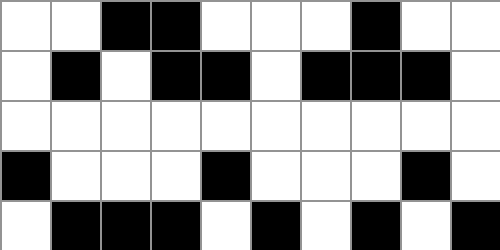[["white", "white", "black", "black", "white", "white", "white", "black", "white", "white"], ["white", "black", "white", "black", "black", "white", "black", "black", "black", "white"], ["white", "white", "white", "white", "white", "white", "white", "white", "white", "white"], ["black", "white", "white", "white", "black", "white", "white", "white", "black", "white"], ["white", "black", "black", "black", "white", "black", "white", "black", "white", "black"]]